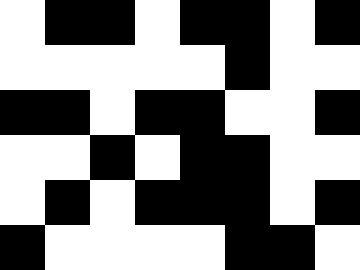[["white", "black", "black", "white", "black", "black", "white", "black"], ["white", "white", "white", "white", "white", "black", "white", "white"], ["black", "black", "white", "black", "black", "white", "white", "black"], ["white", "white", "black", "white", "black", "black", "white", "white"], ["white", "black", "white", "black", "black", "black", "white", "black"], ["black", "white", "white", "white", "white", "black", "black", "white"]]